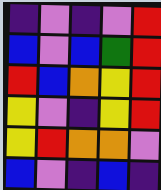[["indigo", "violet", "indigo", "violet", "red"], ["blue", "violet", "blue", "green", "red"], ["red", "blue", "orange", "yellow", "red"], ["yellow", "violet", "indigo", "yellow", "red"], ["yellow", "red", "orange", "orange", "violet"], ["blue", "violet", "indigo", "blue", "indigo"]]